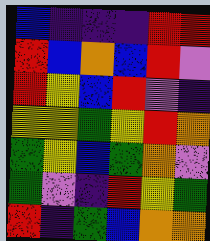[["blue", "indigo", "indigo", "indigo", "red", "red"], ["red", "blue", "orange", "blue", "red", "violet"], ["red", "yellow", "blue", "red", "violet", "indigo"], ["yellow", "yellow", "green", "yellow", "red", "orange"], ["green", "yellow", "blue", "green", "orange", "violet"], ["green", "violet", "indigo", "red", "yellow", "green"], ["red", "indigo", "green", "blue", "orange", "orange"]]